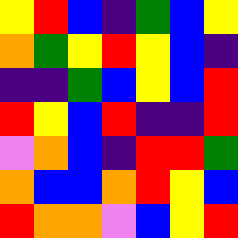[["yellow", "red", "blue", "indigo", "green", "blue", "yellow"], ["orange", "green", "yellow", "red", "yellow", "blue", "indigo"], ["indigo", "indigo", "green", "blue", "yellow", "blue", "red"], ["red", "yellow", "blue", "red", "indigo", "indigo", "red"], ["violet", "orange", "blue", "indigo", "red", "red", "green"], ["orange", "blue", "blue", "orange", "red", "yellow", "blue"], ["red", "orange", "orange", "violet", "blue", "yellow", "red"]]